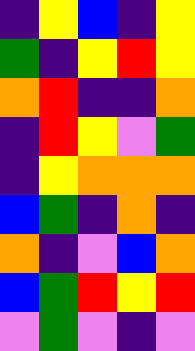[["indigo", "yellow", "blue", "indigo", "yellow"], ["green", "indigo", "yellow", "red", "yellow"], ["orange", "red", "indigo", "indigo", "orange"], ["indigo", "red", "yellow", "violet", "green"], ["indigo", "yellow", "orange", "orange", "orange"], ["blue", "green", "indigo", "orange", "indigo"], ["orange", "indigo", "violet", "blue", "orange"], ["blue", "green", "red", "yellow", "red"], ["violet", "green", "violet", "indigo", "violet"]]